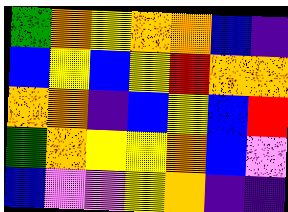[["green", "orange", "yellow", "orange", "orange", "blue", "indigo"], ["blue", "yellow", "blue", "yellow", "red", "orange", "orange"], ["orange", "orange", "indigo", "blue", "yellow", "blue", "red"], ["green", "orange", "yellow", "yellow", "orange", "blue", "violet"], ["blue", "violet", "violet", "yellow", "orange", "indigo", "indigo"]]